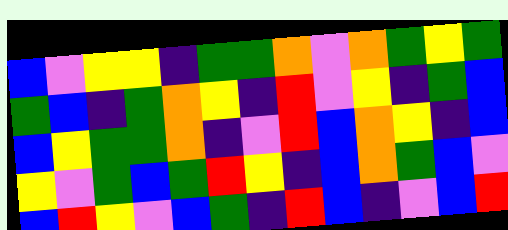[["blue", "violet", "yellow", "yellow", "indigo", "green", "green", "orange", "violet", "orange", "green", "yellow", "green"], ["green", "blue", "indigo", "green", "orange", "yellow", "indigo", "red", "violet", "yellow", "indigo", "green", "blue"], ["blue", "yellow", "green", "green", "orange", "indigo", "violet", "red", "blue", "orange", "yellow", "indigo", "blue"], ["yellow", "violet", "green", "blue", "green", "red", "yellow", "indigo", "blue", "orange", "green", "blue", "violet"], ["blue", "red", "yellow", "violet", "blue", "green", "indigo", "red", "blue", "indigo", "violet", "blue", "red"]]